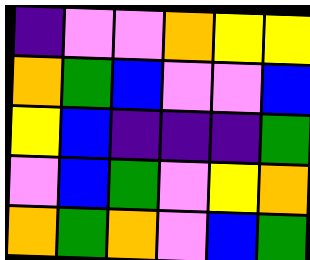[["indigo", "violet", "violet", "orange", "yellow", "yellow"], ["orange", "green", "blue", "violet", "violet", "blue"], ["yellow", "blue", "indigo", "indigo", "indigo", "green"], ["violet", "blue", "green", "violet", "yellow", "orange"], ["orange", "green", "orange", "violet", "blue", "green"]]